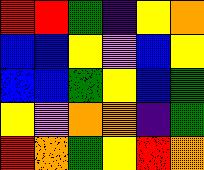[["red", "red", "green", "indigo", "yellow", "orange"], ["blue", "blue", "yellow", "violet", "blue", "yellow"], ["blue", "blue", "green", "yellow", "blue", "green"], ["yellow", "violet", "orange", "orange", "indigo", "green"], ["red", "orange", "green", "yellow", "red", "orange"]]